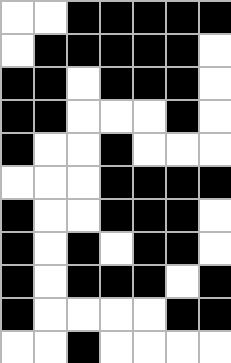[["white", "white", "black", "black", "black", "black", "black"], ["white", "black", "black", "black", "black", "black", "white"], ["black", "black", "white", "black", "black", "black", "white"], ["black", "black", "white", "white", "white", "black", "white"], ["black", "white", "white", "black", "white", "white", "white"], ["white", "white", "white", "black", "black", "black", "black"], ["black", "white", "white", "black", "black", "black", "white"], ["black", "white", "black", "white", "black", "black", "white"], ["black", "white", "black", "black", "black", "white", "black"], ["black", "white", "white", "white", "white", "black", "black"], ["white", "white", "black", "white", "white", "white", "white"]]